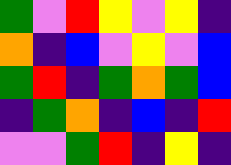[["green", "violet", "red", "yellow", "violet", "yellow", "indigo"], ["orange", "indigo", "blue", "violet", "yellow", "violet", "blue"], ["green", "red", "indigo", "green", "orange", "green", "blue"], ["indigo", "green", "orange", "indigo", "blue", "indigo", "red"], ["violet", "violet", "green", "red", "indigo", "yellow", "indigo"]]